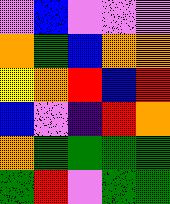[["violet", "blue", "violet", "violet", "violet"], ["orange", "green", "blue", "orange", "orange"], ["yellow", "orange", "red", "blue", "red"], ["blue", "violet", "indigo", "red", "orange"], ["orange", "green", "green", "green", "green"], ["green", "red", "violet", "green", "green"]]